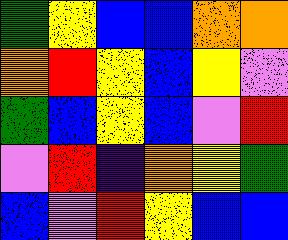[["green", "yellow", "blue", "blue", "orange", "orange"], ["orange", "red", "yellow", "blue", "yellow", "violet"], ["green", "blue", "yellow", "blue", "violet", "red"], ["violet", "red", "indigo", "orange", "yellow", "green"], ["blue", "violet", "red", "yellow", "blue", "blue"]]